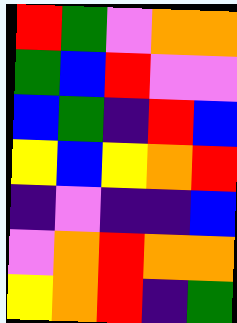[["red", "green", "violet", "orange", "orange"], ["green", "blue", "red", "violet", "violet"], ["blue", "green", "indigo", "red", "blue"], ["yellow", "blue", "yellow", "orange", "red"], ["indigo", "violet", "indigo", "indigo", "blue"], ["violet", "orange", "red", "orange", "orange"], ["yellow", "orange", "red", "indigo", "green"]]